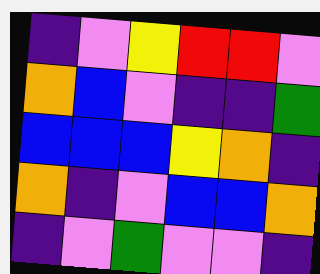[["indigo", "violet", "yellow", "red", "red", "violet"], ["orange", "blue", "violet", "indigo", "indigo", "green"], ["blue", "blue", "blue", "yellow", "orange", "indigo"], ["orange", "indigo", "violet", "blue", "blue", "orange"], ["indigo", "violet", "green", "violet", "violet", "indigo"]]